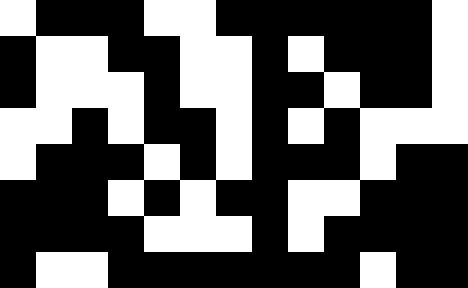[["white", "black", "black", "black", "white", "white", "black", "black", "black", "black", "black", "black", "white"], ["black", "white", "white", "black", "black", "white", "white", "black", "white", "black", "black", "black", "white"], ["black", "white", "white", "white", "black", "white", "white", "black", "black", "white", "black", "black", "white"], ["white", "white", "black", "white", "black", "black", "white", "black", "white", "black", "white", "white", "white"], ["white", "black", "black", "black", "white", "black", "white", "black", "black", "black", "white", "black", "black"], ["black", "black", "black", "white", "black", "white", "black", "black", "white", "white", "black", "black", "black"], ["black", "black", "black", "black", "white", "white", "white", "black", "white", "black", "black", "black", "black"], ["black", "white", "white", "black", "black", "black", "black", "black", "black", "black", "white", "black", "black"]]